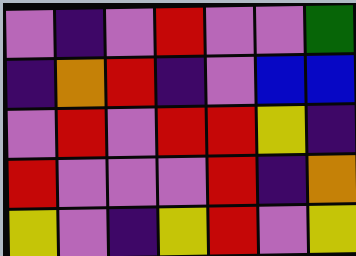[["violet", "indigo", "violet", "red", "violet", "violet", "green"], ["indigo", "orange", "red", "indigo", "violet", "blue", "blue"], ["violet", "red", "violet", "red", "red", "yellow", "indigo"], ["red", "violet", "violet", "violet", "red", "indigo", "orange"], ["yellow", "violet", "indigo", "yellow", "red", "violet", "yellow"]]